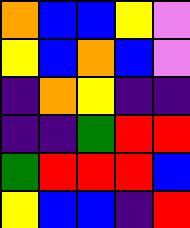[["orange", "blue", "blue", "yellow", "violet"], ["yellow", "blue", "orange", "blue", "violet"], ["indigo", "orange", "yellow", "indigo", "indigo"], ["indigo", "indigo", "green", "red", "red"], ["green", "red", "red", "red", "blue"], ["yellow", "blue", "blue", "indigo", "red"]]